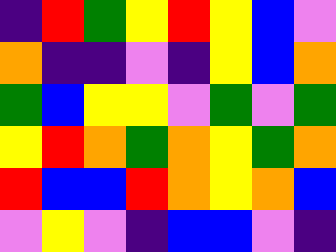[["indigo", "red", "green", "yellow", "red", "yellow", "blue", "violet"], ["orange", "indigo", "indigo", "violet", "indigo", "yellow", "blue", "orange"], ["green", "blue", "yellow", "yellow", "violet", "green", "violet", "green"], ["yellow", "red", "orange", "green", "orange", "yellow", "green", "orange"], ["red", "blue", "blue", "red", "orange", "yellow", "orange", "blue"], ["violet", "yellow", "violet", "indigo", "blue", "blue", "violet", "indigo"]]